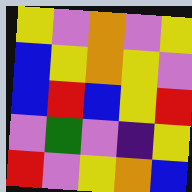[["yellow", "violet", "orange", "violet", "yellow"], ["blue", "yellow", "orange", "yellow", "violet"], ["blue", "red", "blue", "yellow", "red"], ["violet", "green", "violet", "indigo", "yellow"], ["red", "violet", "yellow", "orange", "blue"]]